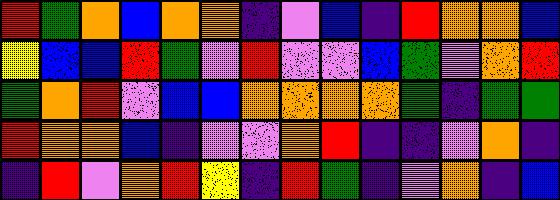[["red", "green", "orange", "blue", "orange", "orange", "indigo", "violet", "blue", "indigo", "red", "orange", "orange", "blue"], ["yellow", "blue", "blue", "red", "green", "violet", "red", "violet", "violet", "blue", "green", "violet", "orange", "red"], ["green", "orange", "red", "violet", "blue", "blue", "orange", "orange", "orange", "orange", "green", "indigo", "green", "green"], ["red", "orange", "orange", "blue", "indigo", "violet", "violet", "orange", "red", "indigo", "indigo", "violet", "orange", "indigo"], ["indigo", "red", "violet", "orange", "red", "yellow", "indigo", "red", "green", "indigo", "violet", "orange", "indigo", "blue"]]